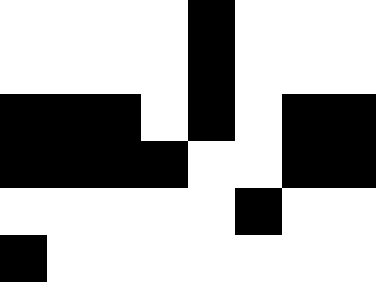[["white", "white", "white", "white", "black", "white", "white", "white"], ["white", "white", "white", "white", "black", "white", "white", "white"], ["black", "black", "black", "white", "black", "white", "black", "black"], ["black", "black", "black", "black", "white", "white", "black", "black"], ["white", "white", "white", "white", "white", "black", "white", "white"], ["black", "white", "white", "white", "white", "white", "white", "white"]]